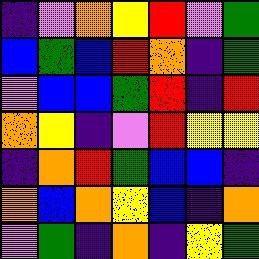[["indigo", "violet", "orange", "yellow", "red", "violet", "green"], ["blue", "green", "blue", "red", "orange", "indigo", "green"], ["violet", "blue", "blue", "green", "red", "indigo", "red"], ["orange", "yellow", "indigo", "violet", "red", "yellow", "yellow"], ["indigo", "orange", "red", "green", "blue", "blue", "indigo"], ["orange", "blue", "orange", "yellow", "blue", "indigo", "orange"], ["violet", "green", "indigo", "orange", "indigo", "yellow", "green"]]